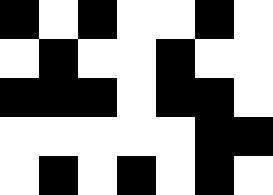[["black", "white", "black", "white", "white", "black", "white"], ["white", "black", "white", "white", "black", "white", "white"], ["black", "black", "black", "white", "black", "black", "white"], ["white", "white", "white", "white", "white", "black", "black"], ["white", "black", "white", "black", "white", "black", "white"]]